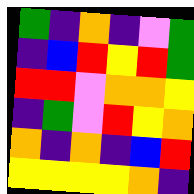[["green", "indigo", "orange", "indigo", "violet", "green"], ["indigo", "blue", "red", "yellow", "red", "green"], ["red", "red", "violet", "orange", "orange", "yellow"], ["indigo", "green", "violet", "red", "yellow", "orange"], ["orange", "indigo", "orange", "indigo", "blue", "red"], ["yellow", "yellow", "yellow", "yellow", "orange", "indigo"]]